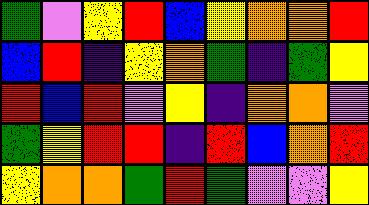[["green", "violet", "yellow", "red", "blue", "yellow", "orange", "orange", "red"], ["blue", "red", "indigo", "yellow", "orange", "green", "indigo", "green", "yellow"], ["red", "blue", "red", "violet", "yellow", "indigo", "orange", "orange", "violet"], ["green", "yellow", "red", "red", "indigo", "red", "blue", "orange", "red"], ["yellow", "orange", "orange", "green", "red", "green", "violet", "violet", "yellow"]]